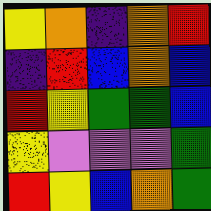[["yellow", "orange", "indigo", "orange", "red"], ["indigo", "red", "blue", "orange", "blue"], ["red", "yellow", "green", "green", "blue"], ["yellow", "violet", "violet", "violet", "green"], ["red", "yellow", "blue", "orange", "green"]]